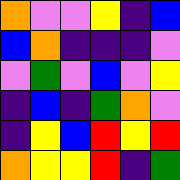[["orange", "violet", "violet", "yellow", "indigo", "blue"], ["blue", "orange", "indigo", "indigo", "indigo", "violet"], ["violet", "green", "violet", "blue", "violet", "yellow"], ["indigo", "blue", "indigo", "green", "orange", "violet"], ["indigo", "yellow", "blue", "red", "yellow", "red"], ["orange", "yellow", "yellow", "red", "indigo", "green"]]